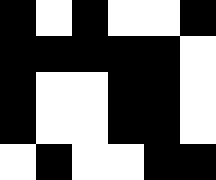[["black", "white", "black", "white", "white", "black"], ["black", "black", "black", "black", "black", "white"], ["black", "white", "white", "black", "black", "white"], ["black", "white", "white", "black", "black", "white"], ["white", "black", "white", "white", "black", "black"]]